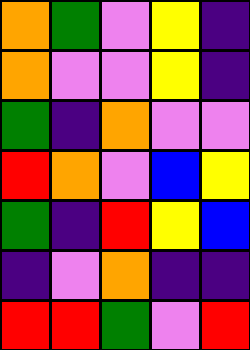[["orange", "green", "violet", "yellow", "indigo"], ["orange", "violet", "violet", "yellow", "indigo"], ["green", "indigo", "orange", "violet", "violet"], ["red", "orange", "violet", "blue", "yellow"], ["green", "indigo", "red", "yellow", "blue"], ["indigo", "violet", "orange", "indigo", "indigo"], ["red", "red", "green", "violet", "red"]]